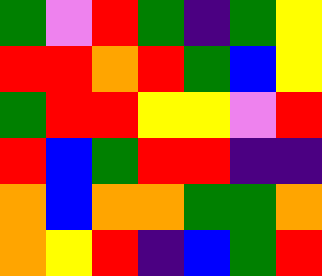[["green", "violet", "red", "green", "indigo", "green", "yellow"], ["red", "red", "orange", "red", "green", "blue", "yellow"], ["green", "red", "red", "yellow", "yellow", "violet", "red"], ["red", "blue", "green", "red", "red", "indigo", "indigo"], ["orange", "blue", "orange", "orange", "green", "green", "orange"], ["orange", "yellow", "red", "indigo", "blue", "green", "red"]]